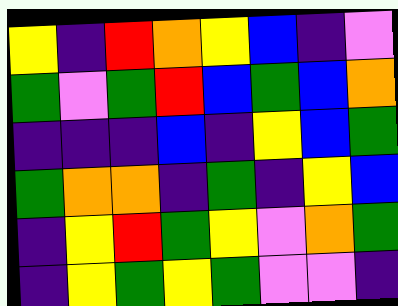[["yellow", "indigo", "red", "orange", "yellow", "blue", "indigo", "violet"], ["green", "violet", "green", "red", "blue", "green", "blue", "orange"], ["indigo", "indigo", "indigo", "blue", "indigo", "yellow", "blue", "green"], ["green", "orange", "orange", "indigo", "green", "indigo", "yellow", "blue"], ["indigo", "yellow", "red", "green", "yellow", "violet", "orange", "green"], ["indigo", "yellow", "green", "yellow", "green", "violet", "violet", "indigo"]]